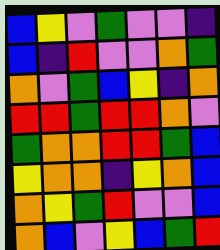[["blue", "yellow", "violet", "green", "violet", "violet", "indigo"], ["blue", "indigo", "red", "violet", "violet", "orange", "green"], ["orange", "violet", "green", "blue", "yellow", "indigo", "orange"], ["red", "red", "green", "red", "red", "orange", "violet"], ["green", "orange", "orange", "red", "red", "green", "blue"], ["yellow", "orange", "orange", "indigo", "yellow", "orange", "blue"], ["orange", "yellow", "green", "red", "violet", "violet", "blue"], ["orange", "blue", "violet", "yellow", "blue", "green", "red"]]